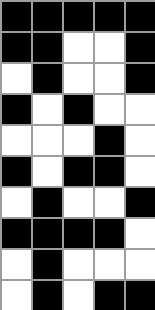[["black", "black", "black", "black", "black"], ["black", "black", "white", "white", "black"], ["white", "black", "white", "white", "black"], ["black", "white", "black", "white", "white"], ["white", "white", "white", "black", "white"], ["black", "white", "black", "black", "white"], ["white", "black", "white", "white", "black"], ["black", "black", "black", "black", "white"], ["white", "black", "white", "white", "white"], ["white", "black", "white", "black", "black"]]